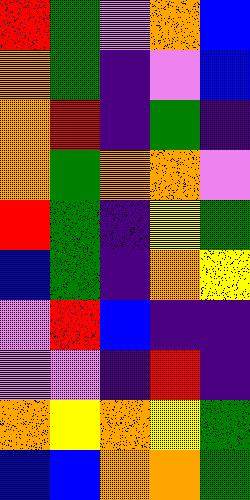[["red", "green", "violet", "orange", "blue"], ["orange", "green", "indigo", "violet", "blue"], ["orange", "red", "indigo", "green", "indigo"], ["orange", "green", "orange", "orange", "violet"], ["red", "green", "indigo", "yellow", "green"], ["blue", "green", "indigo", "orange", "yellow"], ["violet", "red", "blue", "indigo", "indigo"], ["violet", "violet", "indigo", "red", "indigo"], ["orange", "yellow", "orange", "yellow", "green"], ["blue", "blue", "orange", "orange", "green"]]